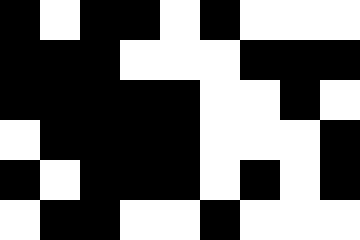[["black", "white", "black", "black", "white", "black", "white", "white", "white"], ["black", "black", "black", "white", "white", "white", "black", "black", "black"], ["black", "black", "black", "black", "black", "white", "white", "black", "white"], ["white", "black", "black", "black", "black", "white", "white", "white", "black"], ["black", "white", "black", "black", "black", "white", "black", "white", "black"], ["white", "black", "black", "white", "white", "black", "white", "white", "white"]]